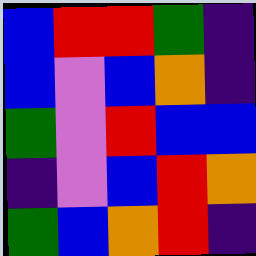[["blue", "red", "red", "green", "indigo"], ["blue", "violet", "blue", "orange", "indigo"], ["green", "violet", "red", "blue", "blue"], ["indigo", "violet", "blue", "red", "orange"], ["green", "blue", "orange", "red", "indigo"]]